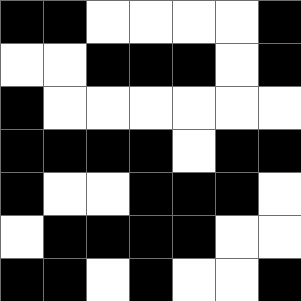[["black", "black", "white", "white", "white", "white", "black"], ["white", "white", "black", "black", "black", "white", "black"], ["black", "white", "white", "white", "white", "white", "white"], ["black", "black", "black", "black", "white", "black", "black"], ["black", "white", "white", "black", "black", "black", "white"], ["white", "black", "black", "black", "black", "white", "white"], ["black", "black", "white", "black", "white", "white", "black"]]